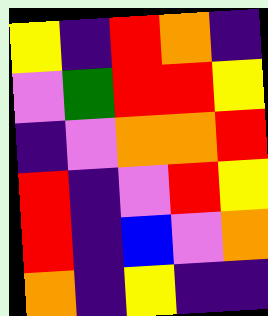[["yellow", "indigo", "red", "orange", "indigo"], ["violet", "green", "red", "red", "yellow"], ["indigo", "violet", "orange", "orange", "red"], ["red", "indigo", "violet", "red", "yellow"], ["red", "indigo", "blue", "violet", "orange"], ["orange", "indigo", "yellow", "indigo", "indigo"]]